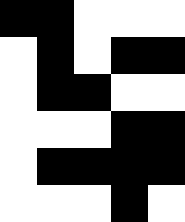[["black", "black", "white", "white", "white"], ["white", "black", "white", "black", "black"], ["white", "black", "black", "white", "white"], ["white", "white", "white", "black", "black"], ["white", "black", "black", "black", "black"], ["white", "white", "white", "black", "white"]]